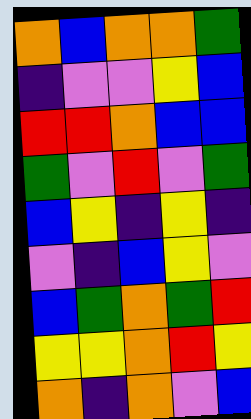[["orange", "blue", "orange", "orange", "green"], ["indigo", "violet", "violet", "yellow", "blue"], ["red", "red", "orange", "blue", "blue"], ["green", "violet", "red", "violet", "green"], ["blue", "yellow", "indigo", "yellow", "indigo"], ["violet", "indigo", "blue", "yellow", "violet"], ["blue", "green", "orange", "green", "red"], ["yellow", "yellow", "orange", "red", "yellow"], ["orange", "indigo", "orange", "violet", "blue"]]